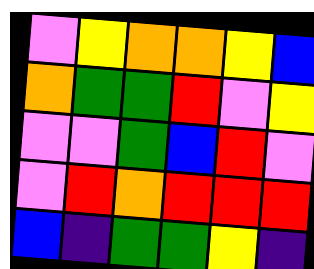[["violet", "yellow", "orange", "orange", "yellow", "blue"], ["orange", "green", "green", "red", "violet", "yellow"], ["violet", "violet", "green", "blue", "red", "violet"], ["violet", "red", "orange", "red", "red", "red"], ["blue", "indigo", "green", "green", "yellow", "indigo"]]